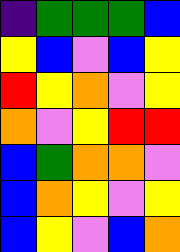[["indigo", "green", "green", "green", "blue"], ["yellow", "blue", "violet", "blue", "yellow"], ["red", "yellow", "orange", "violet", "yellow"], ["orange", "violet", "yellow", "red", "red"], ["blue", "green", "orange", "orange", "violet"], ["blue", "orange", "yellow", "violet", "yellow"], ["blue", "yellow", "violet", "blue", "orange"]]